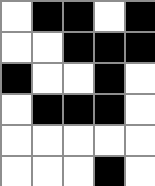[["white", "black", "black", "white", "black"], ["white", "white", "black", "black", "black"], ["black", "white", "white", "black", "white"], ["white", "black", "black", "black", "white"], ["white", "white", "white", "white", "white"], ["white", "white", "white", "black", "white"]]